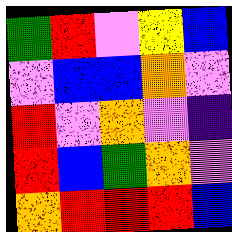[["green", "red", "violet", "yellow", "blue"], ["violet", "blue", "blue", "orange", "violet"], ["red", "violet", "orange", "violet", "indigo"], ["red", "blue", "green", "orange", "violet"], ["orange", "red", "red", "red", "blue"]]